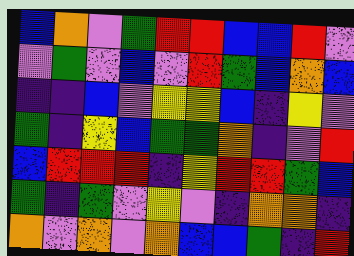[["blue", "orange", "violet", "green", "red", "red", "blue", "blue", "red", "violet"], ["violet", "green", "violet", "blue", "violet", "red", "green", "blue", "orange", "blue"], ["indigo", "indigo", "blue", "violet", "yellow", "yellow", "blue", "indigo", "yellow", "violet"], ["green", "indigo", "yellow", "blue", "green", "green", "orange", "indigo", "violet", "red"], ["blue", "red", "red", "red", "indigo", "yellow", "red", "red", "green", "blue"], ["green", "indigo", "green", "violet", "yellow", "violet", "indigo", "orange", "orange", "indigo"], ["orange", "violet", "orange", "violet", "orange", "blue", "blue", "green", "indigo", "red"]]